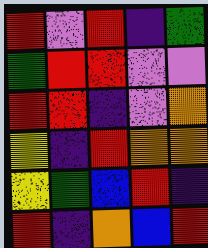[["red", "violet", "red", "indigo", "green"], ["green", "red", "red", "violet", "violet"], ["red", "red", "indigo", "violet", "orange"], ["yellow", "indigo", "red", "orange", "orange"], ["yellow", "green", "blue", "red", "indigo"], ["red", "indigo", "orange", "blue", "red"]]